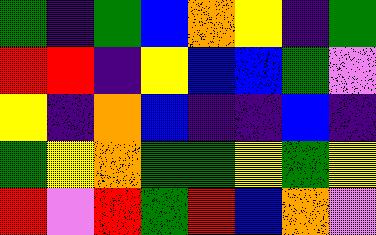[["green", "indigo", "green", "blue", "orange", "yellow", "indigo", "green"], ["red", "red", "indigo", "yellow", "blue", "blue", "green", "violet"], ["yellow", "indigo", "orange", "blue", "indigo", "indigo", "blue", "indigo"], ["green", "yellow", "orange", "green", "green", "yellow", "green", "yellow"], ["red", "violet", "red", "green", "red", "blue", "orange", "violet"]]